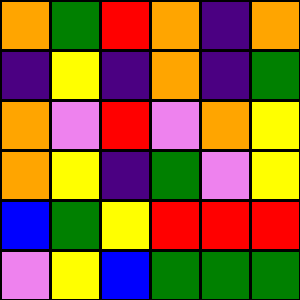[["orange", "green", "red", "orange", "indigo", "orange"], ["indigo", "yellow", "indigo", "orange", "indigo", "green"], ["orange", "violet", "red", "violet", "orange", "yellow"], ["orange", "yellow", "indigo", "green", "violet", "yellow"], ["blue", "green", "yellow", "red", "red", "red"], ["violet", "yellow", "blue", "green", "green", "green"]]